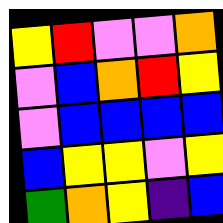[["yellow", "red", "violet", "violet", "orange"], ["violet", "blue", "orange", "red", "yellow"], ["violet", "blue", "blue", "blue", "blue"], ["blue", "yellow", "yellow", "violet", "yellow"], ["green", "orange", "yellow", "indigo", "blue"]]